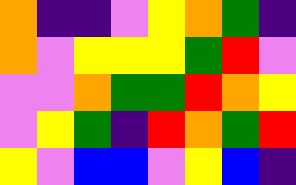[["orange", "indigo", "indigo", "violet", "yellow", "orange", "green", "indigo"], ["orange", "violet", "yellow", "yellow", "yellow", "green", "red", "violet"], ["violet", "violet", "orange", "green", "green", "red", "orange", "yellow"], ["violet", "yellow", "green", "indigo", "red", "orange", "green", "red"], ["yellow", "violet", "blue", "blue", "violet", "yellow", "blue", "indigo"]]